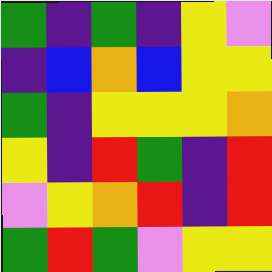[["green", "indigo", "green", "indigo", "yellow", "violet"], ["indigo", "blue", "orange", "blue", "yellow", "yellow"], ["green", "indigo", "yellow", "yellow", "yellow", "orange"], ["yellow", "indigo", "red", "green", "indigo", "red"], ["violet", "yellow", "orange", "red", "indigo", "red"], ["green", "red", "green", "violet", "yellow", "yellow"]]